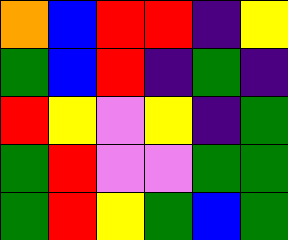[["orange", "blue", "red", "red", "indigo", "yellow"], ["green", "blue", "red", "indigo", "green", "indigo"], ["red", "yellow", "violet", "yellow", "indigo", "green"], ["green", "red", "violet", "violet", "green", "green"], ["green", "red", "yellow", "green", "blue", "green"]]